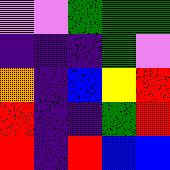[["violet", "violet", "green", "green", "green"], ["indigo", "indigo", "indigo", "green", "violet"], ["orange", "indigo", "blue", "yellow", "red"], ["red", "indigo", "indigo", "green", "red"], ["red", "indigo", "red", "blue", "blue"]]